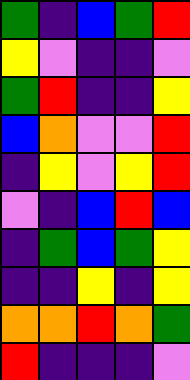[["green", "indigo", "blue", "green", "red"], ["yellow", "violet", "indigo", "indigo", "violet"], ["green", "red", "indigo", "indigo", "yellow"], ["blue", "orange", "violet", "violet", "red"], ["indigo", "yellow", "violet", "yellow", "red"], ["violet", "indigo", "blue", "red", "blue"], ["indigo", "green", "blue", "green", "yellow"], ["indigo", "indigo", "yellow", "indigo", "yellow"], ["orange", "orange", "red", "orange", "green"], ["red", "indigo", "indigo", "indigo", "violet"]]